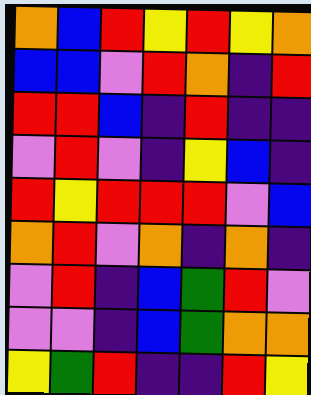[["orange", "blue", "red", "yellow", "red", "yellow", "orange"], ["blue", "blue", "violet", "red", "orange", "indigo", "red"], ["red", "red", "blue", "indigo", "red", "indigo", "indigo"], ["violet", "red", "violet", "indigo", "yellow", "blue", "indigo"], ["red", "yellow", "red", "red", "red", "violet", "blue"], ["orange", "red", "violet", "orange", "indigo", "orange", "indigo"], ["violet", "red", "indigo", "blue", "green", "red", "violet"], ["violet", "violet", "indigo", "blue", "green", "orange", "orange"], ["yellow", "green", "red", "indigo", "indigo", "red", "yellow"]]